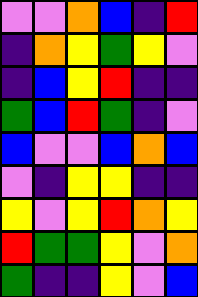[["violet", "violet", "orange", "blue", "indigo", "red"], ["indigo", "orange", "yellow", "green", "yellow", "violet"], ["indigo", "blue", "yellow", "red", "indigo", "indigo"], ["green", "blue", "red", "green", "indigo", "violet"], ["blue", "violet", "violet", "blue", "orange", "blue"], ["violet", "indigo", "yellow", "yellow", "indigo", "indigo"], ["yellow", "violet", "yellow", "red", "orange", "yellow"], ["red", "green", "green", "yellow", "violet", "orange"], ["green", "indigo", "indigo", "yellow", "violet", "blue"]]